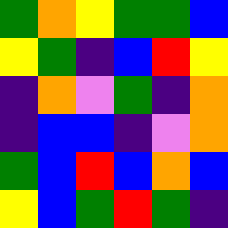[["green", "orange", "yellow", "green", "green", "blue"], ["yellow", "green", "indigo", "blue", "red", "yellow"], ["indigo", "orange", "violet", "green", "indigo", "orange"], ["indigo", "blue", "blue", "indigo", "violet", "orange"], ["green", "blue", "red", "blue", "orange", "blue"], ["yellow", "blue", "green", "red", "green", "indigo"]]